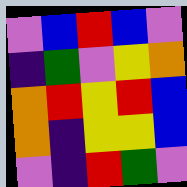[["violet", "blue", "red", "blue", "violet"], ["indigo", "green", "violet", "yellow", "orange"], ["orange", "red", "yellow", "red", "blue"], ["orange", "indigo", "yellow", "yellow", "blue"], ["violet", "indigo", "red", "green", "violet"]]